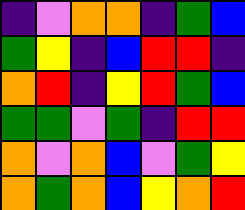[["indigo", "violet", "orange", "orange", "indigo", "green", "blue"], ["green", "yellow", "indigo", "blue", "red", "red", "indigo"], ["orange", "red", "indigo", "yellow", "red", "green", "blue"], ["green", "green", "violet", "green", "indigo", "red", "red"], ["orange", "violet", "orange", "blue", "violet", "green", "yellow"], ["orange", "green", "orange", "blue", "yellow", "orange", "red"]]